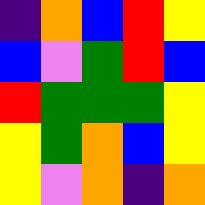[["indigo", "orange", "blue", "red", "yellow"], ["blue", "violet", "green", "red", "blue"], ["red", "green", "green", "green", "yellow"], ["yellow", "green", "orange", "blue", "yellow"], ["yellow", "violet", "orange", "indigo", "orange"]]